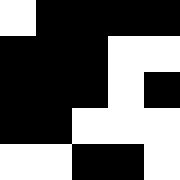[["white", "black", "black", "black", "black"], ["black", "black", "black", "white", "white"], ["black", "black", "black", "white", "black"], ["black", "black", "white", "white", "white"], ["white", "white", "black", "black", "white"]]